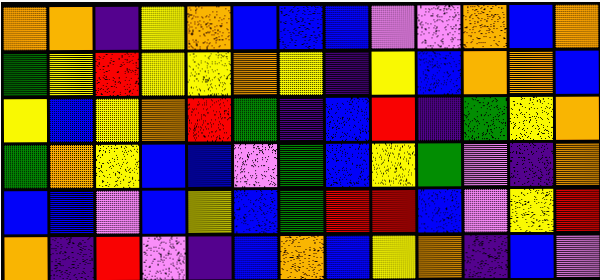[["orange", "orange", "indigo", "yellow", "orange", "blue", "blue", "blue", "violet", "violet", "orange", "blue", "orange"], ["green", "yellow", "red", "yellow", "yellow", "orange", "yellow", "indigo", "yellow", "blue", "orange", "orange", "blue"], ["yellow", "blue", "yellow", "orange", "red", "green", "indigo", "blue", "red", "indigo", "green", "yellow", "orange"], ["green", "orange", "yellow", "blue", "blue", "violet", "green", "blue", "yellow", "green", "violet", "indigo", "orange"], ["blue", "blue", "violet", "blue", "yellow", "blue", "green", "red", "red", "blue", "violet", "yellow", "red"], ["orange", "indigo", "red", "violet", "indigo", "blue", "orange", "blue", "yellow", "orange", "indigo", "blue", "violet"]]